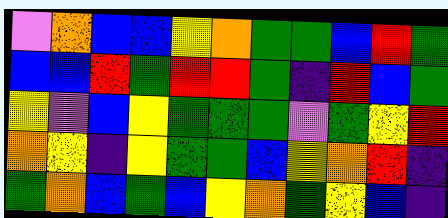[["violet", "orange", "blue", "blue", "yellow", "orange", "green", "green", "blue", "red", "green"], ["blue", "blue", "red", "green", "red", "red", "green", "indigo", "red", "blue", "green"], ["yellow", "violet", "blue", "yellow", "green", "green", "green", "violet", "green", "yellow", "red"], ["orange", "yellow", "indigo", "yellow", "green", "green", "blue", "yellow", "orange", "red", "indigo"], ["green", "orange", "blue", "green", "blue", "yellow", "orange", "green", "yellow", "blue", "indigo"]]